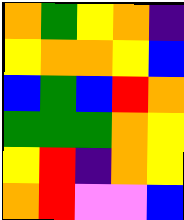[["orange", "green", "yellow", "orange", "indigo"], ["yellow", "orange", "orange", "yellow", "blue"], ["blue", "green", "blue", "red", "orange"], ["green", "green", "green", "orange", "yellow"], ["yellow", "red", "indigo", "orange", "yellow"], ["orange", "red", "violet", "violet", "blue"]]